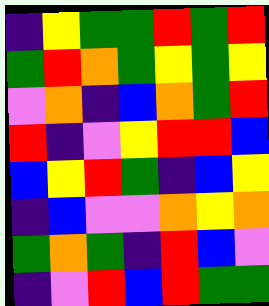[["indigo", "yellow", "green", "green", "red", "green", "red"], ["green", "red", "orange", "green", "yellow", "green", "yellow"], ["violet", "orange", "indigo", "blue", "orange", "green", "red"], ["red", "indigo", "violet", "yellow", "red", "red", "blue"], ["blue", "yellow", "red", "green", "indigo", "blue", "yellow"], ["indigo", "blue", "violet", "violet", "orange", "yellow", "orange"], ["green", "orange", "green", "indigo", "red", "blue", "violet"], ["indigo", "violet", "red", "blue", "red", "green", "green"]]